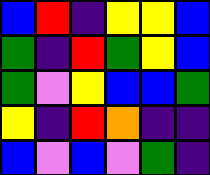[["blue", "red", "indigo", "yellow", "yellow", "blue"], ["green", "indigo", "red", "green", "yellow", "blue"], ["green", "violet", "yellow", "blue", "blue", "green"], ["yellow", "indigo", "red", "orange", "indigo", "indigo"], ["blue", "violet", "blue", "violet", "green", "indigo"]]